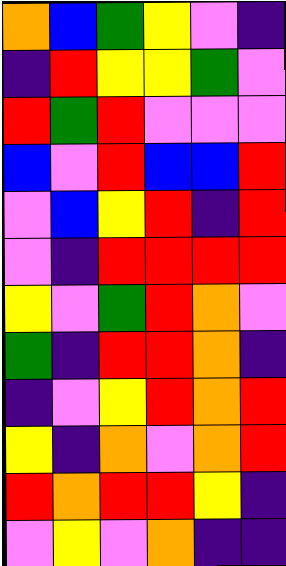[["orange", "blue", "green", "yellow", "violet", "indigo"], ["indigo", "red", "yellow", "yellow", "green", "violet"], ["red", "green", "red", "violet", "violet", "violet"], ["blue", "violet", "red", "blue", "blue", "red"], ["violet", "blue", "yellow", "red", "indigo", "red"], ["violet", "indigo", "red", "red", "red", "red"], ["yellow", "violet", "green", "red", "orange", "violet"], ["green", "indigo", "red", "red", "orange", "indigo"], ["indigo", "violet", "yellow", "red", "orange", "red"], ["yellow", "indigo", "orange", "violet", "orange", "red"], ["red", "orange", "red", "red", "yellow", "indigo"], ["violet", "yellow", "violet", "orange", "indigo", "indigo"]]